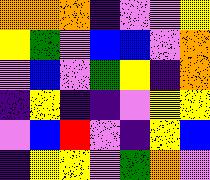[["orange", "orange", "orange", "indigo", "violet", "violet", "yellow"], ["yellow", "green", "violet", "blue", "blue", "violet", "orange"], ["violet", "blue", "violet", "green", "yellow", "indigo", "orange"], ["indigo", "yellow", "indigo", "indigo", "violet", "yellow", "yellow"], ["violet", "blue", "red", "violet", "indigo", "yellow", "blue"], ["indigo", "yellow", "yellow", "violet", "green", "orange", "violet"]]